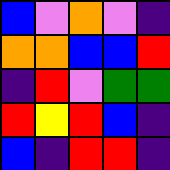[["blue", "violet", "orange", "violet", "indigo"], ["orange", "orange", "blue", "blue", "red"], ["indigo", "red", "violet", "green", "green"], ["red", "yellow", "red", "blue", "indigo"], ["blue", "indigo", "red", "red", "indigo"]]